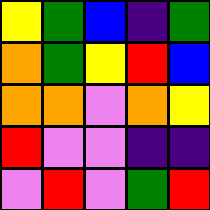[["yellow", "green", "blue", "indigo", "green"], ["orange", "green", "yellow", "red", "blue"], ["orange", "orange", "violet", "orange", "yellow"], ["red", "violet", "violet", "indigo", "indigo"], ["violet", "red", "violet", "green", "red"]]